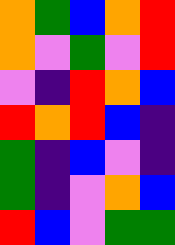[["orange", "green", "blue", "orange", "red"], ["orange", "violet", "green", "violet", "red"], ["violet", "indigo", "red", "orange", "blue"], ["red", "orange", "red", "blue", "indigo"], ["green", "indigo", "blue", "violet", "indigo"], ["green", "indigo", "violet", "orange", "blue"], ["red", "blue", "violet", "green", "green"]]